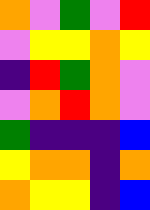[["orange", "violet", "green", "violet", "red"], ["violet", "yellow", "yellow", "orange", "yellow"], ["indigo", "red", "green", "orange", "violet"], ["violet", "orange", "red", "orange", "violet"], ["green", "indigo", "indigo", "indigo", "blue"], ["yellow", "orange", "orange", "indigo", "orange"], ["orange", "yellow", "yellow", "indigo", "blue"]]